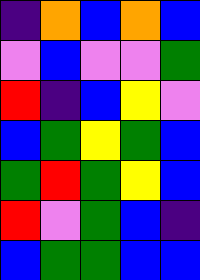[["indigo", "orange", "blue", "orange", "blue"], ["violet", "blue", "violet", "violet", "green"], ["red", "indigo", "blue", "yellow", "violet"], ["blue", "green", "yellow", "green", "blue"], ["green", "red", "green", "yellow", "blue"], ["red", "violet", "green", "blue", "indigo"], ["blue", "green", "green", "blue", "blue"]]